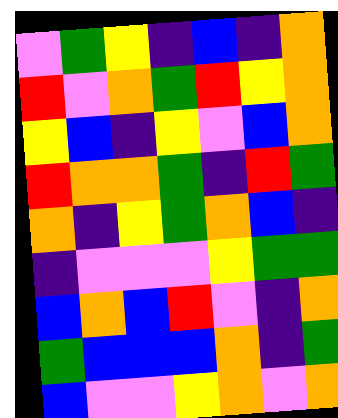[["violet", "green", "yellow", "indigo", "blue", "indigo", "orange"], ["red", "violet", "orange", "green", "red", "yellow", "orange"], ["yellow", "blue", "indigo", "yellow", "violet", "blue", "orange"], ["red", "orange", "orange", "green", "indigo", "red", "green"], ["orange", "indigo", "yellow", "green", "orange", "blue", "indigo"], ["indigo", "violet", "violet", "violet", "yellow", "green", "green"], ["blue", "orange", "blue", "red", "violet", "indigo", "orange"], ["green", "blue", "blue", "blue", "orange", "indigo", "green"], ["blue", "violet", "violet", "yellow", "orange", "violet", "orange"]]